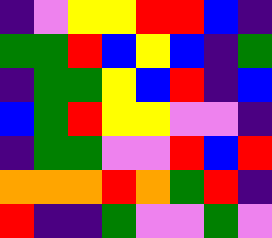[["indigo", "violet", "yellow", "yellow", "red", "red", "blue", "indigo"], ["green", "green", "red", "blue", "yellow", "blue", "indigo", "green"], ["indigo", "green", "green", "yellow", "blue", "red", "indigo", "blue"], ["blue", "green", "red", "yellow", "yellow", "violet", "violet", "indigo"], ["indigo", "green", "green", "violet", "violet", "red", "blue", "red"], ["orange", "orange", "orange", "red", "orange", "green", "red", "indigo"], ["red", "indigo", "indigo", "green", "violet", "violet", "green", "violet"]]